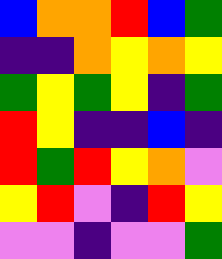[["blue", "orange", "orange", "red", "blue", "green"], ["indigo", "indigo", "orange", "yellow", "orange", "yellow"], ["green", "yellow", "green", "yellow", "indigo", "green"], ["red", "yellow", "indigo", "indigo", "blue", "indigo"], ["red", "green", "red", "yellow", "orange", "violet"], ["yellow", "red", "violet", "indigo", "red", "yellow"], ["violet", "violet", "indigo", "violet", "violet", "green"]]